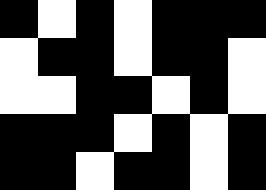[["black", "white", "black", "white", "black", "black", "black"], ["white", "black", "black", "white", "black", "black", "white"], ["white", "white", "black", "black", "white", "black", "white"], ["black", "black", "black", "white", "black", "white", "black"], ["black", "black", "white", "black", "black", "white", "black"]]